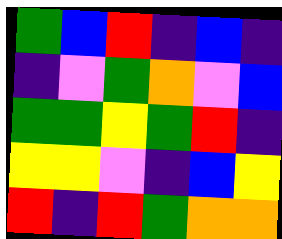[["green", "blue", "red", "indigo", "blue", "indigo"], ["indigo", "violet", "green", "orange", "violet", "blue"], ["green", "green", "yellow", "green", "red", "indigo"], ["yellow", "yellow", "violet", "indigo", "blue", "yellow"], ["red", "indigo", "red", "green", "orange", "orange"]]